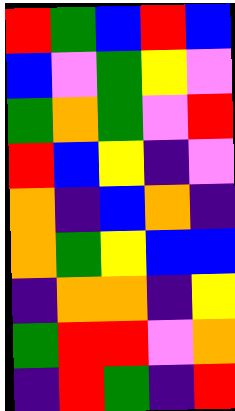[["red", "green", "blue", "red", "blue"], ["blue", "violet", "green", "yellow", "violet"], ["green", "orange", "green", "violet", "red"], ["red", "blue", "yellow", "indigo", "violet"], ["orange", "indigo", "blue", "orange", "indigo"], ["orange", "green", "yellow", "blue", "blue"], ["indigo", "orange", "orange", "indigo", "yellow"], ["green", "red", "red", "violet", "orange"], ["indigo", "red", "green", "indigo", "red"]]